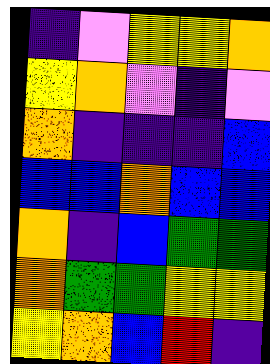[["indigo", "violet", "yellow", "yellow", "orange"], ["yellow", "orange", "violet", "indigo", "violet"], ["orange", "indigo", "indigo", "indigo", "blue"], ["blue", "blue", "orange", "blue", "blue"], ["orange", "indigo", "blue", "green", "green"], ["orange", "green", "green", "yellow", "yellow"], ["yellow", "orange", "blue", "red", "indigo"]]